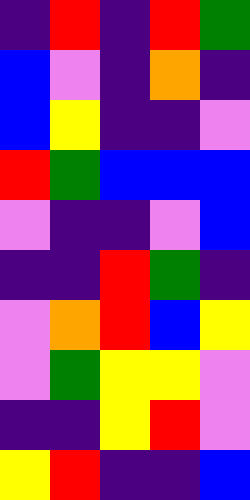[["indigo", "red", "indigo", "red", "green"], ["blue", "violet", "indigo", "orange", "indigo"], ["blue", "yellow", "indigo", "indigo", "violet"], ["red", "green", "blue", "blue", "blue"], ["violet", "indigo", "indigo", "violet", "blue"], ["indigo", "indigo", "red", "green", "indigo"], ["violet", "orange", "red", "blue", "yellow"], ["violet", "green", "yellow", "yellow", "violet"], ["indigo", "indigo", "yellow", "red", "violet"], ["yellow", "red", "indigo", "indigo", "blue"]]